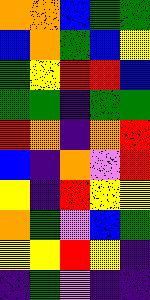[["orange", "orange", "blue", "green", "green"], ["blue", "orange", "green", "blue", "yellow"], ["green", "yellow", "red", "red", "blue"], ["green", "green", "indigo", "green", "green"], ["red", "orange", "indigo", "orange", "red"], ["blue", "indigo", "orange", "violet", "red"], ["yellow", "indigo", "red", "yellow", "yellow"], ["orange", "green", "violet", "blue", "green"], ["yellow", "yellow", "red", "yellow", "indigo"], ["indigo", "green", "violet", "indigo", "indigo"]]